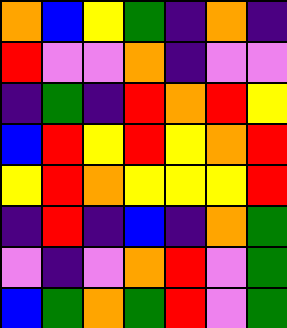[["orange", "blue", "yellow", "green", "indigo", "orange", "indigo"], ["red", "violet", "violet", "orange", "indigo", "violet", "violet"], ["indigo", "green", "indigo", "red", "orange", "red", "yellow"], ["blue", "red", "yellow", "red", "yellow", "orange", "red"], ["yellow", "red", "orange", "yellow", "yellow", "yellow", "red"], ["indigo", "red", "indigo", "blue", "indigo", "orange", "green"], ["violet", "indigo", "violet", "orange", "red", "violet", "green"], ["blue", "green", "orange", "green", "red", "violet", "green"]]